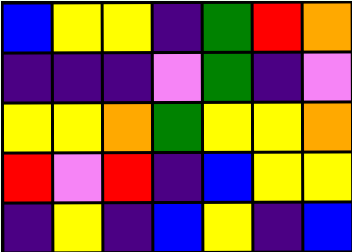[["blue", "yellow", "yellow", "indigo", "green", "red", "orange"], ["indigo", "indigo", "indigo", "violet", "green", "indigo", "violet"], ["yellow", "yellow", "orange", "green", "yellow", "yellow", "orange"], ["red", "violet", "red", "indigo", "blue", "yellow", "yellow"], ["indigo", "yellow", "indigo", "blue", "yellow", "indigo", "blue"]]